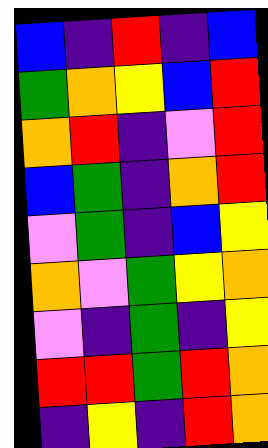[["blue", "indigo", "red", "indigo", "blue"], ["green", "orange", "yellow", "blue", "red"], ["orange", "red", "indigo", "violet", "red"], ["blue", "green", "indigo", "orange", "red"], ["violet", "green", "indigo", "blue", "yellow"], ["orange", "violet", "green", "yellow", "orange"], ["violet", "indigo", "green", "indigo", "yellow"], ["red", "red", "green", "red", "orange"], ["indigo", "yellow", "indigo", "red", "orange"]]